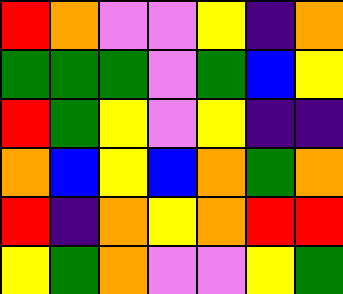[["red", "orange", "violet", "violet", "yellow", "indigo", "orange"], ["green", "green", "green", "violet", "green", "blue", "yellow"], ["red", "green", "yellow", "violet", "yellow", "indigo", "indigo"], ["orange", "blue", "yellow", "blue", "orange", "green", "orange"], ["red", "indigo", "orange", "yellow", "orange", "red", "red"], ["yellow", "green", "orange", "violet", "violet", "yellow", "green"]]